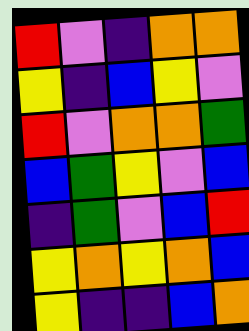[["red", "violet", "indigo", "orange", "orange"], ["yellow", "indigo", "blue", "yellow", "violet"], ["red", "violet", "orange", "orange", "green"], ["blue", "green", "yellow", "violet", "blue"], ["indigo", "green", "violet", "blue", "red"], ["yellow", "orange", "yellow", "orange", "blue"], ["yellow", "indigo", "indigo", "blue", "orange"]]